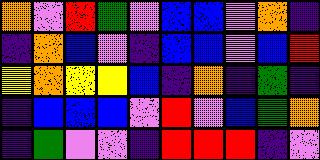[["orange", "violet", "red", "green", "violet", "blue", "blue", "violet", "orange", "indigo"], ["indigo", "orange", "blue", "violet", "indigo", "blue", "blue", "violet", "blue", "red"], ["yellow", "orange", "yellow", "yellow", "blue", "indigo", "orange", "indigo", "green", "indigo"], ["indigo", "blue", "blue", "blue", "violet", "red", "violet", "blue", "green", "orange"], ["indigo", "green", "violet", "violet", "indigo", "red", "red", "red", "indigo", "violet"]]